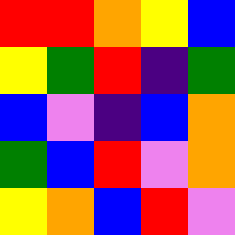[["red", "red", "orange", "yellow", "blue"], ["yellow", "green", "red", "indigo", "green"], ["blue", "violet", "indigo", "blue", "orange"], ["green", "blue", "red", "violet", "orange"], ["yellow", "orange", "blue", "red", "violet"]]